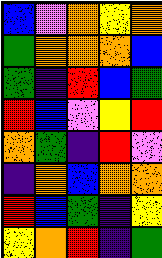[["blue", "violet", "orange", "yellow", "orange"], ["green", "orange", "orange", "orange", "blue"], ["green", "indigo", "red", "blue", "green"], ["red", "blue", "violet", "yellow", "red"], ["orange", "green", "indigo", "red", "violet"], ["indigo", "orange", "blue", "orange", "orange"], ["red", "blue", "green", "indigo", "yellow"], ["yellow", "orange", "red", "indigo", "green"]]